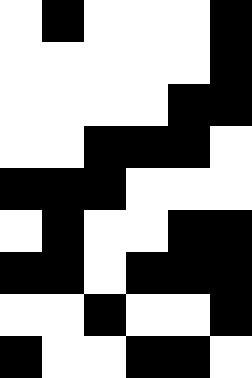[["white", "black", "white", "white", "white", "black"], ["white", "white", "white", "white", "white", "black"], ["white", "white", "white", "white", "black", "black"], ["white", "white", "black", "black", "black", "white"], ["black", "black", "black", "white", "white", "white"], ["white", "black", "white", "white", "black", "black"], ["black", "black", "white", "black", "black", "black"], ["white", "white", "black", "white", "white", "black"], ["black", "white", "white", "black", "black", "white"]]